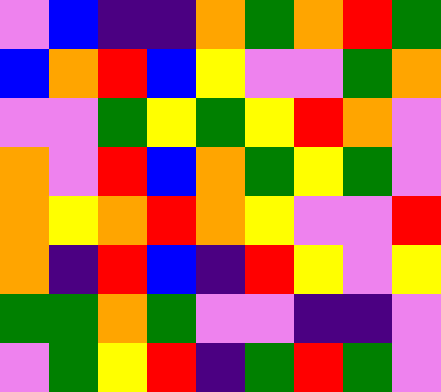[["violet", "blue", "indigo", "indigo", "orange", "green", "orange", "red", "green"], ["blue", "orange", "red", "blue", "yellow", "violet", "violet", "green", "orange"], ["violet", "violet", "green", "yellow", "green", "yellow", "red", "orange", "violet"], ["orange", "violet", "red", "blue", "orange", "green", "yellow", "green", "violet"], ["orange", "yellow", "orange", "red", "orange", "yellow", "violet", "violet", "red"], ["orange", "indigo", "red", "blue", "indigo", "red", "yellow", "violet", "yellow"], ["green", "green", "orange", "green", "violet", "violet", "indigo", "indigo", "violet"], ["violet", "green", "yellow", "red", "indigo", "green", "red", "green", "violet"]]